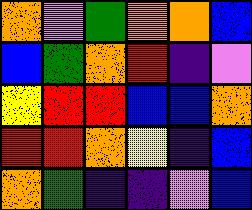[["orange", "violet", "green", "orange", "orange", "blue"], ["blue", "green", "orange", "red", "indigo", "violet"], ["yellow", "red", "red", "blue", "blue", "orange"], ["red", "red", "orange", "yellow", "indigo", "blue"], ["orange", "green", "indigo", "indigo", "violet", "blue"]]